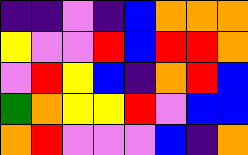[["indigo", "indigo", "violet", "indigo", "blue", "orange", "orange", "orange"], ["yellow", "violet", "violet", "red", "blue", "red", "red", "orange"], ["violet", "red", "yellow", "blue", "indigo", "orange", "red", "blue"], ["green", "orange", "yellow", "yellow", "red", "violet", "blue", "blue"], ["orange", "red", "violet", "violet", "violet", "blue", "indigo", "orange"]]